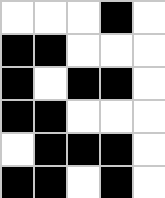[["white", "white", "white", "black", "white"], ["black", "black", "white", "white", "white"], ["black", "white", "black", "black", "white"], ["black", "black", "white", "white", "white"], ["white", "black", "black", "black", "white"], ["black", "black", "white", "black", "white"]]